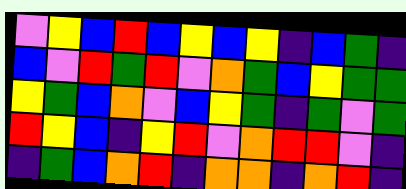[["violet", "yellow", "blue", "red", "blue", "yellow", "blue", "yellow", "indigo", "blue", "green", "indigo"], ["blue", "violet", "red", "green", "red", "violet", "orange", "green", "blue", "yellow", "green", "green"], ["yellow", "green", "blue", "orange", "violet", "blue", "yellow", "green", "indigo", "green", "violet", "green"], ["red", "yellow", "blue", "indigo", "yellow", "red", "violet", "orange", "red", "red", "violet", "indigo"], ["indigo", "green", "blue", "orange", "red", "indigo", "orange", "orange", "indigo", "orange", "red", "indigo"]]